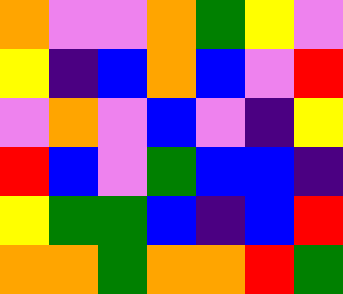[["orange", "violet", "violet", "orange", "green", "yellow", "violet"], ["yellow", "indigo", "blue", "orange", "blue", "violet", "red"], ["violet", "orange", "violet", "blue", "violet", "indigo", "yellow"], ["red", "blue", "violet", "green", "blue", "blue", "indigo"], ["yellow", "green", "green", "blue", "indigo", "blue", "red"], ["orange", "orange", "green", "orange", "orange", "red", "green"]]